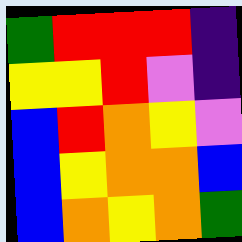[["green", "red", "red", "red", "indigo"], ["yellow", "yellow", "red", "violet", "indigo"], ["blue", "red", "orange", "yellow", "violet"], ["blue", "yellow", "orange", "orange", "blue"], ["blue", "orange", "yellow", "orange", "green"]]